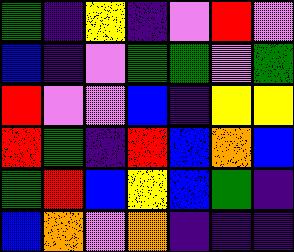[["green", "indigo", "yellow", "indigo", "violet", "red", "violet"], ["blue", "indigo", "violet", "green", "green", "violet", "green"], ["red", "violet", "violet", "blue", "indigo", "yellow", "yellow"], ["red", "green", "indigo", "red", "blue", "orange", "blue"], ["green", "red", "blue", "yellow", "blue", "green", "indigo"], ["blue", "orange", "violet", "orange", "indigo", "indigo", "indigo"]]